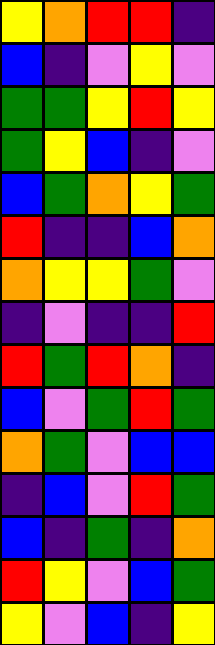[["yellow", "orange", "red", "red", "indigo"], ["blue", "indigo", "violet", "yellow", "violet"], ["green", "green", "yellow", "red", "yellow"], ["green", "yellow", "blue", "indigo", "violet"], ["blue", "green", "orange", "yellow", "green"], ["red", "indigo", "indigo", "blue", "orange"], ["orange", "yellow", "yellow", "green", "violet"], ["indigo", "violet", "indigo", "indigo", "red"], ["red", "green", "red", "orange", "indigo"], ["blue", "violet", "green", "red", "green"], ["orange", "green", "violet", "blue", "blue"], ["indigo", "blue", "violet", "red", "green"], ["blue", "indigo", "green", "indigo", "orange"], ["red", "yellow", "violet", "blue", "green"], ["yellow", "violet", "blue", "indigo", "yellow"]]